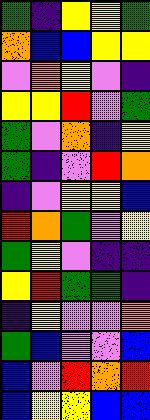[["green", "indigo", "yellow", "yellow", "green"], ["orange", "blue", "blue", "yellow", "yellow"], ["violet", "orange", "yellow", "violet", "indigo"], ["yellow", "yellow", "red", "violet", "green"], ["green", "violet", "orange", "indigo", "yellow"], ["green", "indigo", "violet", "red", "orange"], ["indigo", "violet", "yellow", "yellow", "blue"], ["red", "orange", "green", "violet", "yellow"], ["green", "yellow", "violet", "indigo", "indigo"], ["yellow", "red", "green", "green", "indigo"], ["indigo", "yellow", "violet", "violet", "orange"], ["green", "blue", "violet", "violet", "blue"], ["blue", "violet", "red", "orange", "red"], ["blue", "yellow", "yellow", "blue", "blue"]]